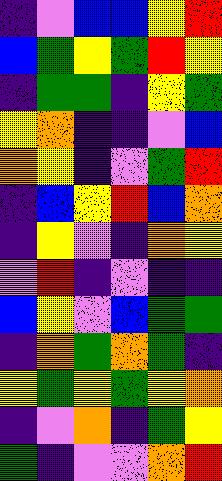[["indigo", "violet", "blue", "blue", "yellow", "red"], ["blue", "green", "yellow", "green", "red", "yellow"], ["indigo", "green", "green", "indigo", "yellow", "green"], ["yellow", "orange", "indigo", "indigo", "violet", "blue"], ["orange", "yellow", "indigo", "violet", "green", "red"], ["indigo", "blue", "yellow", "red", "blue", "orange"], ["indigo", "yellow", "violet", "indigo", "orange", "yellow"], ["violet", "red", "indigo", "violet", "indigo", "indigo"], ["blue", "yellow", "violet", "blue", "green", "green"], ["indigo", "orange", "green", "orange", "green", "indigo"], ["yellow", "green", "yellow", "green", "yellow", "orange"], ["indigo", "violet", "orange", "indigo", "green", "yellow"], ["green", "indigo", "violet", "violet", "orange", "red"]]